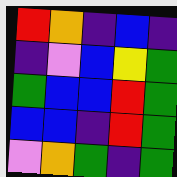[["red", "orange", "indigo", "blue", "indigo"], ["indigo", "violet", "blue", "yellow", "green"], ["green", "blue", "blue", "red", "green"], ["blue", "blue", "indigo", "red", "green"], ["violet", "orange", "green", "indigo", "green"]]